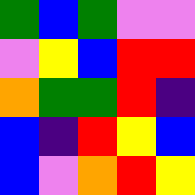[["green", "blue", "green", "violet", "violet"], ["violet", "yellow", "blue", "red", "red"], ["orange", "green", "green", "red", "indigo"], ["blue", "indigo", "red", "yellow", "blue"], ["blue", "violet", "orange", "red", "yellow"]]